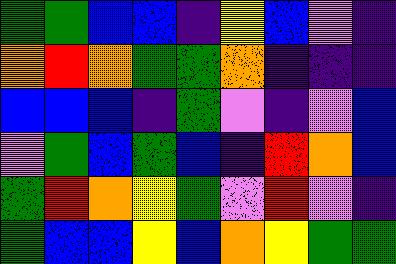[["green", "green", "blue", "blue", "indigo", "yellow", "blue", "violet", "indigo"], ["orange", "red", "orange", "green", "green", "orange", "indigo", "indigo", "indigo"], ["blue", "blue", "blue", "indigo", "green", "violet", "indigo", "violet", "blue"], ["violet", "green", "blue", "green", "blue", "indigo", "red", "orange", "blue"], ["green", "red", "orange", "yellow", "green", "violet", "red", "violet", "indigo"], ["green", "blue", "blue", "yellow", "blue", "orange", "yellow", "green", "green"]]